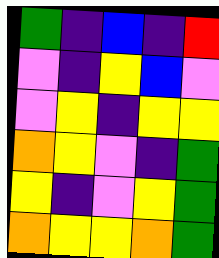[["green", "indigo", "blue", "indigo", "red"], ["violet", "indigo", "yellow", "blue", "violet"], ["violet", "yellow", "indigo", "yellow", "yellow"], ["orange", "yellow", "violet", "indigo", "green"], ["yellow", "indigo", "violet", "yellow", "green"], ["orange", "yellow", "yellow", "orange", "green"]]